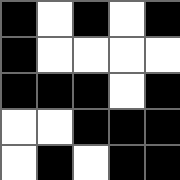[["black", "white", "black", "white", "black"], ["black", "white", "white", "white", "white"], ["black", "black", "black", "white", "black"], ["white", "white", "black", "black", "black"], ["white", "black", "white", "black", "black"]]